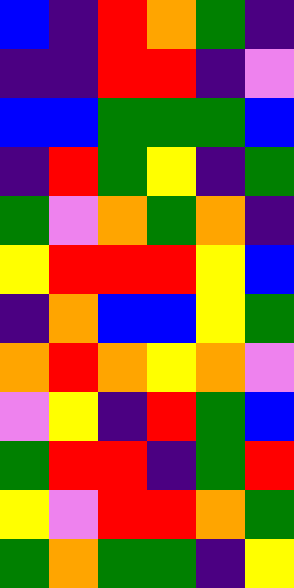[["blue", "indigo", "red", "orange", "green", "indigo"], ["indigo", "indigo", "red", "red", "indigo", "violet"], ["blue", "blue", "green", "green", "green", "blue"], ["indigo", "red", "green", "yellow", "indigo", "green"], ["green", "violet", "orange", "green", "orange", "indigo"], ["yellow", "red", "red", "red", "yellow", "blue"], ["indigo", "orange", "blue", "blue", "yellow", "green"], ["orange", "red", "orange", "yellow", "orange", "violet"], ["violet", "yellow", "indigo", "red", "green", "blue"], ["green", "red", "red", "indigo", "green", "red"], ["yellow", "violet", "red", "red", "orange", "green"], ["green", "orange", "green", "green", "indigo", "yellow"]]